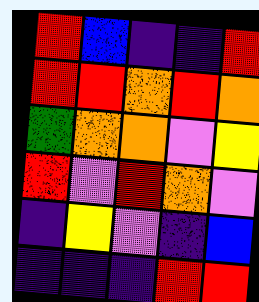[["red", "blue", "indigo", "indigo", "red"], ["red", "red", "orange", "red", "orange"], ["green", "orange", "orange", "violet", "yellow"], ["red", "violet", "red", "orange", "violet"], ["indigo", "yellow", "violet", "indigo", "blue"], ["indigo", "indigo", "indigo", "red", "red"]]